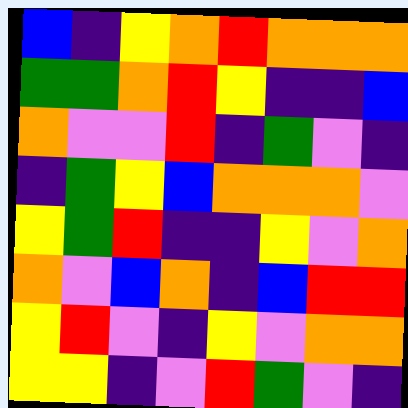[["blue", "indigo", "yellow", "orange", "red", "orange", "orange", "orange"], ["green", "green", "orange", "red", "yellow", "indigo", "indigo", "blue"], ["orange", "violet", "violet", "red", "indigo", "green", "violet", "indigo"], ["indigo", "green", "yellow", "blue", "orange", "orange", "orange", "violet"], ["yellow", "green", "red", "indigo", "indigo", "yellow", "violet", "orange"], ["orange", "violet", "blue", "orange", "indigo", "blue", "red", "red"], ["yellow", "red", "violet", "indigo", "yellow", "violet", "orange", "orange"], ["yellow", "yellow", "indigo", "violet", "red", "green", "violet", "indigo"]]